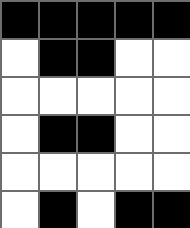[["black", "black", "black", "black", "black"], ["white", "black", "black", "white", "white"], ["white", "white", "white", "white", "white"], ["white", "black", "black", "white", "white"], ["white", "white", "white", "white", "white"], ["white", "black", "white", "black", "black"]]